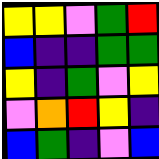[["yellow", "yellow", "violet", "green", "red"], ["blue", "indigo", "indigo", "green", "green"], ["yellow", "indigo", "green", "violet", "yellow"], ["violet", "orange", "red", "yellow", "indigo"], ["blue", "green", "indigo", "violet", "blue"]]